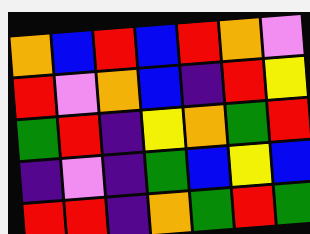[["orange", "blue", "red", "blue", "red", "orange", "violet"], ["red", "violet", "orange", "blue", "indigo", "red", "yellow"], ["green", "red", "indigo", "yellow", "orange", "green", "red"], ["indigo", "violet", "indigo", "green", "blue", "yellow", "blue"], ["red", "red", "indigo", "orange", "green", "red", "green"]]